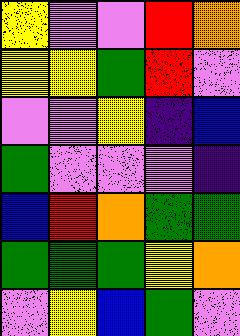[["yellow", "violet", "violet", "red", "orange"], ["yellow", "yellow", "green", "red", "violet"], ["violet", "violet", "yellow", "indigo", "blue"], ["green", "violet", "violet", "violet", "indigo"], ["blue", "red", "orange", "green", "green"], ["green", "green", "green", "yellow", "orange"], ["violet", "yellow", "blue", "green", "violet"]]